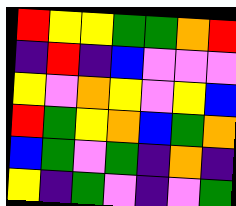[["red", "yellow", "yellow", "green", "green", "orange", "red"], ["indigo", "red", "indigo", "blue", "violet", "violet", "violet"], ["yellow", "violet", "orange", "yellow", "violet", "yellow", "blue"], ["red", "green", "yellow", "orange", "blue", "green", "orange"], ["blue", "green", "violet", "green", "indigo", "orange", "indigo"], ["yellow", "indigo", "green", "violet", "indigo", "violet", "green"]]